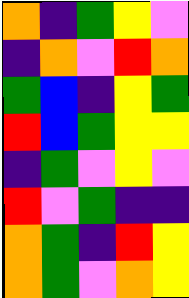[["orange", "indigo", "green", "yellow", "violet"], ["indigo", "orange", "violet", "red", "orange"], ["green", "blue", "indigo", "yellow", "green"], ["red", "blue", "green", "yellow", "yellow"], ["indigo", "green", "violet", "yellow", "violet"], ["red", "violet", "green", "indigo", "indigo"], ["orange", "green", "indigo", "red", "yellow"], ["orange", "green", "violet", "orange", "yellow"]]